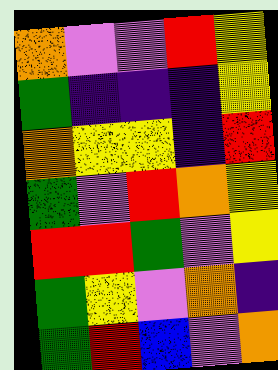[["orange", "violet", "violet", "red", "yellow"], ["green", "indigo", "indigo", "indigo", "yellow"], ["orange", "yellow", "yellow", "indigo", "red"], ["green", "violet", "red", "orange", "yellow"], ["red", "red", "green", "violet", "yellow"], ["green", "yellow", "violet", "orange", "indigo"], ["green", "red", "blue", "violet", "orange"]]